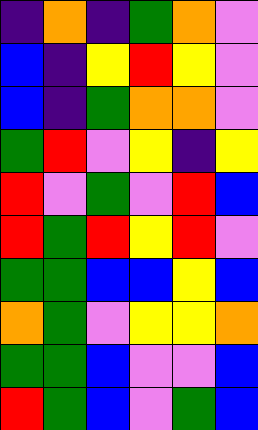[["indigo", "orange", "indigo", "green", "orange", "violet"], ["blue", "indigo", "yellow", "red", "yellow", "violet"], ["blue", "indigo", "green", "orange", "orange", "violet"], ["green", "red", "violet", "yellow", "indigo", "yellow"], ["red", "violet", "green", "violet", "red", "blue"], ["red", "green", "red", "yellow", "red", "violet"], ["green", "green", "blue", "blue", "yellow", "blue"], ["orange", "green", "violet", "yellow", "yellow", "orange"], ["green", "green", "blue", "violet", "violet", "blue"], ["red", "green", "blue", "violet", "green", "blue"]]